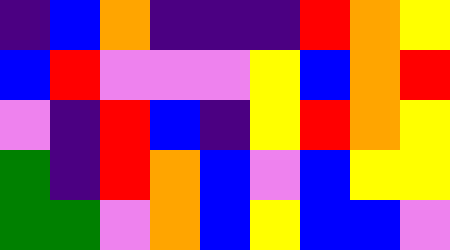[["indigo", "blue", "orange", "indigo", "indigo", "indigo", "red", "orange", "yellow"], ["blue", "red", "violet", "violet", "violet", "yellow", "blue", "orange", "red"], ["violet", "indigo", "red", "blue", "indigo", "yellow", "red", "orange", "yellow"], ["green", "indigo", "red", "orange", "blue", "violet", "blue", "yellow", "yellow"], ["green", "green", "violet", "orange", "blue", "yellow", "blue", "blue", "violet"]]